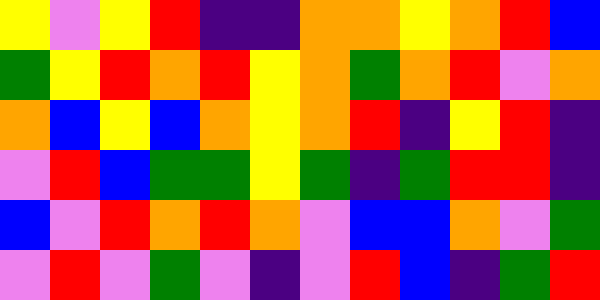[["yellow", "violet", "yellow", "red", "indigo", "indigo", "orange", "orange", "yellow", "orange", "red", "blue"], ["green", "yellow", "red", "orange", "red", "yellow", "orange", "green", "orange", "red", "violet", "orange"], ["orange", "blue", "yellow", "blue", "orange", "yellow", "orange", "red", "indigo", "yellow", "red", "indigo"], ["violet", "red", "blue", "green", "green", "yellow", "green", "indigo", "green", "red", "red", "indigo"], ["blue", "violet", "red", "orange", "red", "orange", "violet", "blue", "blue", "orange", "violet", "green"], ["violet", "red", "violet", "green", "violet", "indigo", "violet", "red", "blue", "indigo", "green", "red"]]